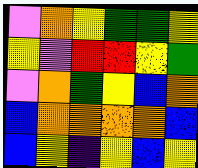[["violet", "orange", "yellow", "green", "green", "yellow"], ["yellow", "violet", "red", "red", "yellow", "green"], ["violet", "orange", "green", "yellow", "blue", "orange"], ["blue", "orange", "orange", "orange", "orange", "blue"], ["blue", "yellow", "indigo", "yellow", "blue", "yellow"]]